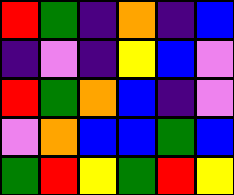[["red", "green", "indigo", "orange", "indigo", "blue"], ["indigo", "violet", "indigo", "yellow", "blue", "violet"], ["red", "green", "orange", "blue", "indigo", "violet"], ["violet", "orange", "blue", "blue", "green", "blue"], ["green", "red", "yellow", "green", "red", "yellow"]]